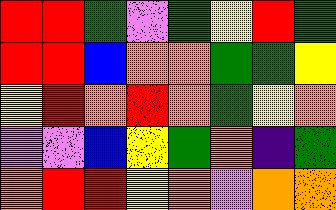[["red", "red", "green", "violet", "green", "yellow", "red", "green"], ["red", "red", "blue", "orange", "orange", "green", "green", "yellow"], ["yellow", "red", "orange", "red", "orange", "green", "yellow", "orange"], ["violet", "violet", "blue", "yellow", "green", "orange", "indigo", "green"], ["orange", "red", "red", "yellow", "orange", "violet", "orange", "orange"]]